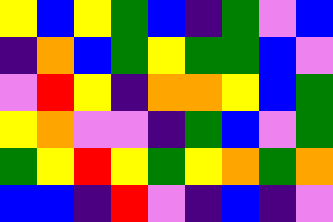[["yellow", "blue", "yellow", "green", "blue", "indigo", "green", "violet", "blue"], ["indigo", "orange", "blue", "green", "yellow", "green", "green", "blue", "violet"], ["violet", "red", "yellow", "indigo", "orange", "orange", "yellow", "blue", "green"], ["yellow", "orange", "violet", "violet", "indigo", "green", "blue", "violet", "green"], ["green", "yellow", "red", "yellow", "green", "yellow", "orange", "green", "orange"], ["blue", "blue", "indigo", "red", "violet", "indigo", "blue", "indigo", "violet"]]